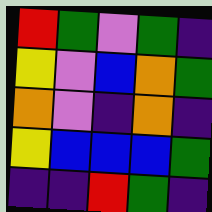[["red", "green", "violet", "green", "indigo"], ["yellow", "violet", "blue", "orange", "green"], ["orange", "violet", "indigo", "orange", "indigo"], ["yellow", "blue", "blue", "blue", "green"], ["indigo", "indigo", "red", "green", "indigo"]]